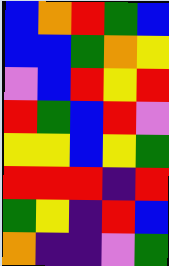[["blue", "orange", "red", "green", "blue"], ["blue", "blue", "green", "orange", "yellow"], ["violet", "blue", "red", "yellow", "red"], ["red", "green", "blue", "red", "violet"], ["yellow", "yellow", "blue", "yellow", "green"], ["red", "red", "red", "indigo", "red"], ["green", "yellow", "indigo", "red", "blue"], ["orange", "indigo", "indigo", "violet", "green"]]